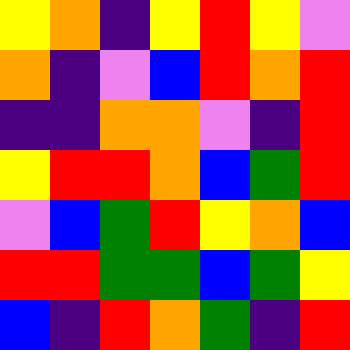[["yellow", "orange", "indigo", "yellow", "red", "yellow", "violet"], ["orange", "indigo", "violet", "blue", "red", "orange", "red"], ["indigo", "indigo", "orange", "orange", "violet", "indigo", "red"], ["yellow", "red", "red", "orange", "blue", "green", "red"], ["violet", "blue", "green", "red", "yellow", "orange", "blue"], ["red", "red", "green", "green", "blue", "green", "yellow"], ["blue", "indigo", "red", "orange", "green", "indigo", "red"]]